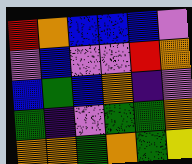[["red", "orange", "blue", "blue", "blue", "violet"], ["violet", "blue", "violet", "violet", "red", "orange"], ["blue", "green", "blue", "orange", "indigo", "violet"], ["green", "indigo", "violet", "green", "green", "orange"], ["orange", "orange", "green", "orange", "green", "yellow"]]